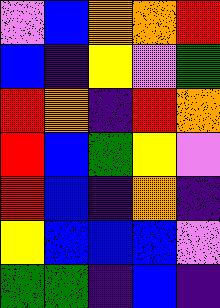[["violet", "blue", "orange", "orange", "red"], ["blue", "indigo", "yellow", "violet", "green"], ["red", "orange", "indigo", "red", "orange"], ["red", "blue", "green", "yellow", "violet"], ["red", "blue", "indigo", "orange", "indigo"], ["yellow", "blue", "blue", "blue", "violet"], ["green", "green", "indigo", "blue", "indigo"]]